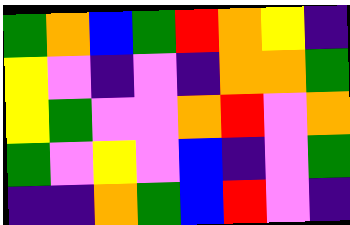[["green", "orange", "blue", "green", "red", "orange", "yellow", "indigo"], ["yellow", "violet", "indigo", "violet", "indigo", "orange", "orange", "green"], ["yellow", "green", "violet", "violet", "orange", "red", "violet", "orange"], ["green", "violet", "yellow", "violet", "blue", "indigo", "violet", "green"], ["indigo", "indigo", "orange", "green", "blue", "red", "violet", "indigo"]]